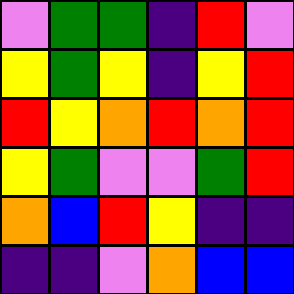[["violet", "green", "green", "indigo", "red", "violet"], ["yellow", "green", "yellow", "indigo", "yellow", "red"], ["red", "yellow", "orange", "red", "orange", "red"], ["yellow", "green", "violet", "violet", "green", "red"], ["orange", "blue", "red", "yellow", "indigo", "indigo"], ["indigo", "indigo", "violet", "orange", "blue", "blue"]]